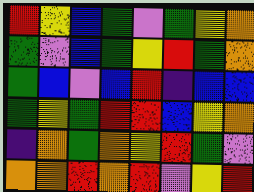[["red", "yellow", "blue", "green", "violet", "green", "yellow", "orange"], ["green", "violet", "blue", "green", "yellow", "red", "green", "orange"], ["green", "blue", "violet", "blue", "red", "indigo", "blue", "blue"], ["green", "yellow", "green", "red", "red", "blue", "yellow", "orange"], ["indigo", "orange", "green", "orange", "yellow", "red", "green", "violet"], ["orange", "orange", "red", "orange", "red", "violet", "yellow", "red"]]